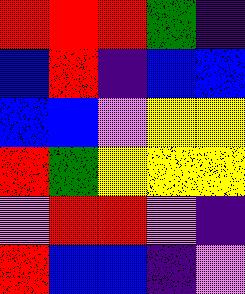[["red", "red", "red", "green", "indigo"], ["blue", "red", "indigo", "blue", "blue"], ["blue", "blue", "violet", "yellow", "yellow"], ["red", "green", "yellow", "yellow", "yellow"], ["violet", "red", "red", "violet", "indigo"], ["red", "blue", "blue", "indigo", "violet"]]